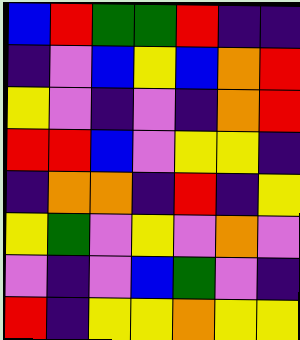[["blue", "red", "green", "green", "red", "indigo", "indigo"], ["indigo", "violet", "blue", "yellow", "blue", "orange", "red"], ["yellow", "violet", "indigo", "violet", "indigo", "orange", "red"], ["red", "red", "blue", "violet", "yellow", "yellow", "indigo"], ["indigo", "orange", "orange", "indigo", "red", "indigo", "yellow"], ["yellow", "green", "violet", "yellow", "violet", "orange", "violet"], ["violet", "indigo", "violet", "blue", "green", "violet", "indigo"], ["red", "indigo", "yellow", "yellow", "orange", "yellow", "yellow"]]